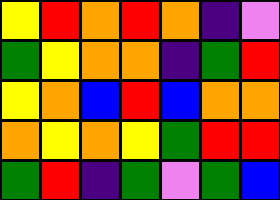[["yellow", "red", "orange", "red", "orange", "indigo", "violet"], ["green", "yellow", "orange", "orange", "indigo", "green", "red"], ["yellow", "orange", "blue", "red", "blue", "orange", "orange"], ["orange", "yellow", "orange", "yellow", "green", "red", "red"], ["green", "red", "indigo", "green", "violet", "green", "blue"]]